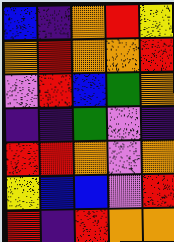[["blue", "indigo", "orange", "red", "yellow"], ["orange", "red", "orange", "orange", "red"], ["violet", "red", "blue", "green", "orange"], ["indigo", "indigo", "green", "violet", "indigo"], ["red", "red", "orange", "violet", "orange"], ["yellow", "blue", "blue", "violet", "red"], ["red", "indigo", "red", "orange", "orange"]]